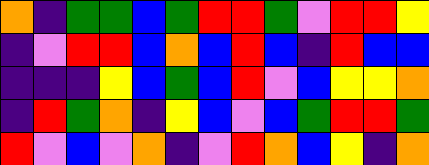[["orange", "indigo", "green", "green", "blue", "green", "red", "red", "green", "violet", "red", "red", "yellow"], ["indigo", "violet", "red", "red", "blue", "orange", "blue", "red", "blue", "indigo", "red", "blue", "blue"], ["indigo", "indigo", "indigo", "yellow", "blue", "green", "blue", "red", "violet", "blue", "yellow", "yellow", "orange"], ["indigo", "red", "green", "orange", "indigo", "yellow", "blue", "violet", "blue", "green", "red", "red", "green"], ["red", "violet", "blue", "violet", "orange", "indigo", "violet", "red", "orange", "blue", "yellow", "indigo", "orange"]]